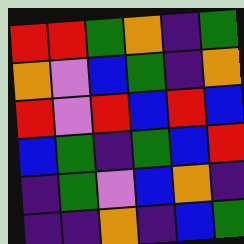[["red", "red", "green", "orange", "indigo", "green"], ["orange", "violet", "blue", "green", "indigo", "orange"], ["red", "violet", "red", "blue", "red", "blue"], ["blue", "green", "indigo", "green", "blue", "red"], ["indigo", "green", "violet", "blue", "orange", "indigo"], ["indigo", "indigo", "orange", "indigo", "blue", "green"]]